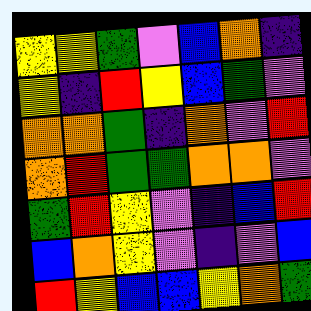[["yellow", "yellow", "green", "violet", "blue", "orange", "indigo"], ["yellow", "indigo", "red", "yellow", "blue", "green", "violet"], ["orange", "orange", "green", "indigo", "orange", "violet", "red"], ["orange", "red", "green", "green", "orange", "orange", "violet"], ["green", "red", "yellow", "violet", "indigo", "blue", "red"], ["blue", "orange", "yellow", "violet", "indigo", "violet", "blue"], ["red", "yellow", "blue", "blue", "yellow", "orange", "green"]]